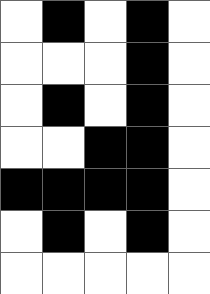[["white", "black", "white", "black", "white"], ["white", "white", "white", "black", "white"], ["white", "black", "white", "black", "white"], ["white", "white", "black", "black", "white"], ["black", "black", "black", "black", "white"], ["white", "black", "white", "black", "white"], ["white", "white", "white", "white", "white"]]